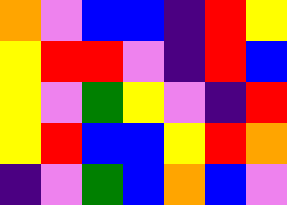[["orange", "violet", "blue", "blue", "indigo", "red", "yellow"], ["yellow", "red", "red", "violet", "indigo", "red", "blue"], ["yellow", "violet", "green", "yellow", "violet", "indigo", "red"], ["yellow", "red", "blue", "blue", "yellow", "red", "orange"], ["indigo", "violet", "green", "blue", "orange", "blue", "violet"]]